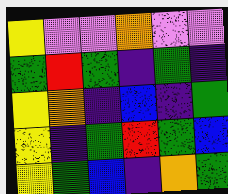[["yellow", "violet", "violet", "orange", "violet", "violet"], ["green", "red", "green", "indigo", "green", "indigo"], ["yellow", "orange", "indigo", "blue", "indigo", "green"], ["yellow", "indigo", "green", "red", "green", "blue"], ["yellow", "green", "blue", "indigo", "orange", "green"]]